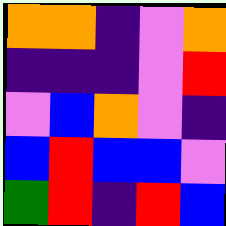[["orange", "orange", "indigo", "violet", "orange"], ["indigo", "indigo", "indigo", "violet", "red"], ["violet", "blue", "orange", "violet", "indigo"], ["blue", "red", "blue", "blue", "violet"], ["green", "red", "indigo", "red", "blue"]]